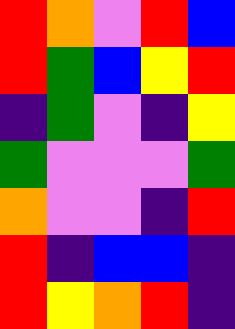[["red", "orange", "violet", "red", "blue"], ["red", "green", "blue", "yellow", "red"], ["indigo", "green", "violet", "indigo", "yellow"], ["green", "violet", "violet", "violet", "green"], ["orange", "violet", "violet", "indigo", "red"], ["red", "indigo", "blue", "blue", "indigo"], ["red", "yellow", "orange", "red", "indigo"]]